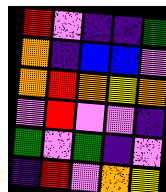[["red", "violet", "indigo", "indigo", "green"], ["orange", "indigo", "blue", "blue", "violet"], ["orange", "red", "orange", "yellow", "orange"], ["violet", "red", "violet", "violet", "indigo"], ["green", "violet", "green", "indigo", "violet"], ["indigo", "red", "violet", "orange", "yellow"]]